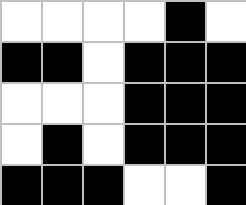[["white", "white", "white", "white", "black", "white"], ["black", "black", "white", "black", "black", "black"], ["white", "white", "white", "black", "black", "black"], ["white", "black", "white", "black", "black", "black"], ["black", "black", "black", "white", "white", "black"]]